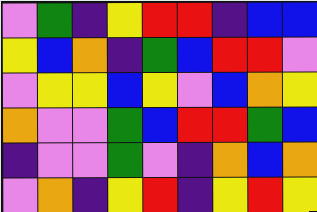[["violet", "green", "indigo", "yellow", "red", "red", "indigo", "blue", "blue"], ["yellow", "blue", "orange", "indigo", "green", "blue", "red", "red", "violet"], ["violet", "yellow", "yellow", "blue", "yellow", "violet", "blue", "orange", "yellow"], ["orange", "violet", "violet", "green", "blue", "red", "red", "green", "blue"], ["indigo", "violet", "violet", "green", "violet", "indigo", "orange", "blue", "orange"], ["violet", "orange", "indigo", "yellow", "red", "indigo", "yellow", "red", "yellow"]]